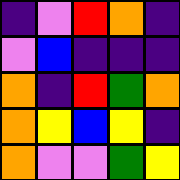[["indigo", "violet", "red", "orange", "indigo"], ["violet", "blue", "indigo", "indigo", "indigo"], ["orange", "indigo", "red", "green", "orange"], ["orange", "yellow", "blue", "yellow", "indigo"], ["orange", "violet", "violet", "green", "yellow"]]